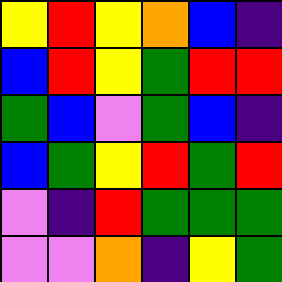[["yellow", "red", "yellow", "orange", "blue", "indigo"], ["blue", "red", "yellow", "green", "red", "red"], ["green", "blue", "violet", "green", "blue", "indigo"], ["blue", "green", "yellow", "red", "green", "red"], ["violet", "indigo", "red", "green", "green", "green"], ["violet", "violet", "orange", "indigo", "yellow", "green"]]